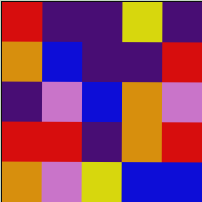[["red", "indigo", "indigo", "yellow", "indigo"], ["orange", "blue", "indigo", "indigo", "red"], ["indigo", "violet", "blue", "orange", "violet"], ["red", "red", "indigo", "orange", "red"], ["orange", "violet", "yellow", "blue", "blue"]]